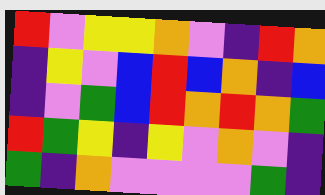[["red", "violet", "yellow", "yellow", "orange", "violet", "indigo", "red", "orange"], ["indigo", "yellow", "violet", "blue", "red", "blue", "orange", "indigo", "blue"], ["indigo", "violet", "green", "blue", "red", "orange", "red", "orange", "green"], ["red", "green", "yellow", "indigo", "yellow", "violet", "orange", "violet", "indigo"], ["green", "indigo", "orange", "violet", "violet", "violet", "violet", "green", "indigo"]]